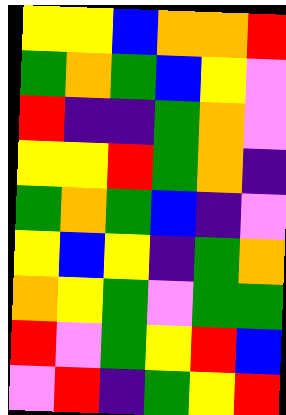[["yellow", "yellow", "blue", "orange", "orange", "red"], ["green", "orange", "green", "blue", "yellow", "violet"], ["red", "indigo", "indigo", "green", "orange", "violet"], ["yellow", "yellow", "red", "green", "orange", "indigo"], ["green", "orange", "green", "blue", "indigo", "violet"], ["yellow", "blue", "yellow", "indigo", "green", "orange"], ["orange", "yellow", "green", "violet", "green", "green"], ["red", "violet", "green", "yellow", "red", "blue"], ["violet", "red", "indigo", "green", "yellow", "red"]]